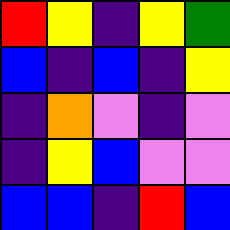[["red", "yellow", "indigo", "yellow", "green"], ["blue", "indigo", "blue", "indigo", "yellow"], ["indigo", "orange", "violet", "indigo", "violet"], ["indigo", "yellow", "blue", "violet", "violet"], ["blue", "blue", "indigo", "red", "blue"]]